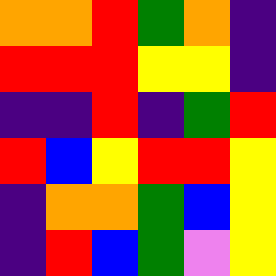[["orange", "orange", "red", "green", "orange", "indigo"], ["red", "red", "red", "yellow", "yellow", "indigo"], ["indigo", "indigo", "red", "indigo", "green", "red"], ["red", "blue", "yellow", "red", "red", "yellow"], ["indigo", "orange", "orange", "green", "blue", "yellow"], ["indigo", "red", "blue", "green", "violet", "yellow"]]